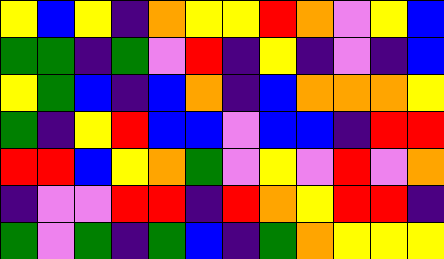[["yellow", "blue", "yellow", "indigo", "orange", "yellow", "yellow", "red", "orange", "violet", "yellow", "blue"], ["green", "green", "indigo", "green", "violet", "red", "indigo", "yellow", "indigo", "violet", "indigo", "blue"], ["yellow", "green", "blue", "indigo", "blue", "orange", "indigo", "blue", "orange", "orange", "orange", "yellow"], ["green", "indigo", "yellow", "red", "blue", "blue", "violet", "blue", "blue", "indigo", "red", "red"], ["red", "red", "blue", "yellow", "orange", "green", "violet", "yellow", "violet", "red", "violet", "orange"], ["indigo", "violet", "violet", "red", "red", "indigo", "red", "orange", "yellow", "red", "red", "indigo"], ["green", "violet", "green", "indigo", "green", "blue", "indigo", "green", "orange", "yellow", "yellow", "yellow"]]